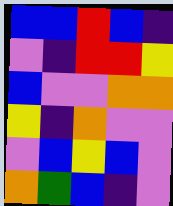[["blue", "blue", "red", "blue", "indigo"], ["violet", "indigo", "red", "red", "yellow"], ["blue", "violet", "violet", "orange", "orange"], ["yellow", "indigo", "orange", "violet", "violet"], ["violet", "blue", "yellow", "blue", "violet"], ["orange", "green", "blue", "indigo", "violet"]]